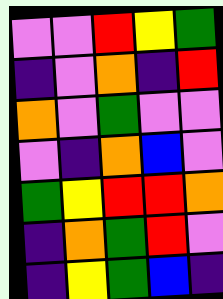[["violet", "violet", "red", "yellow", "green"], ["indigo", "violet", "orange", "indigo", "red"], ["orange", "violet", "green", "violet", "violet"], ["violet", "indigo", "orange", "blue", "violet"], ["green", "yellow", "red", "red", "orange"], ["indigo", "orange", "green", "red", "violet"], ["indigo", "yellow", "green", "blue", "indigo"]]